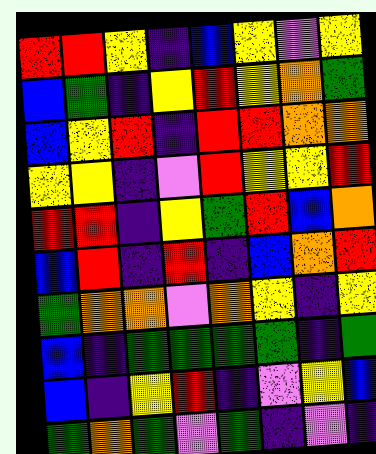[["red", "red", "yellow", "indigo", "blue", "yellow", "violet", "yellow"], ["blue", "green", "indigo", "yellow", "red", "yellow", "orange", "green"], ["blue", "yellow", "red", "indigo", "red", "red", "orange", "orange"], ["yellow", "yellow", "indigo", "violet", "red", "yellow", "yellow", "red"], ["red", "red", "indigo", "yellow", "green", "red", "blue", "orange"], ["blue", "red", "indigo", "red", "indigo", "blue", "orange", "red"], ["green", "orange", "orange", "violet", "orange", "yellow", "indigo", "yellow"], ["blue", "indigo", "green", "green", "green", "green", "indigo", "green"], ["blue", "indigo", "yellow", "red", "indigo", "violet", "yellow", "blue"], ["green", "orange", "green", "violet", "green", "indigo", "violet", "indigo"]]